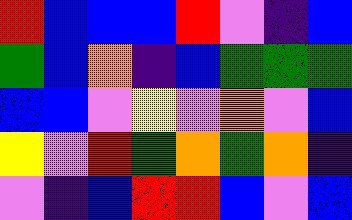[["red", "blue", "blue", "blue", "red", "violet", "indigo", "blue"], ["green", "blue", "orange", "indigo", "blue", "green", "green", "green"], ["blue", "blue", "violet", "yellow", "violet", "orange", "violet", "blue"], ["yellow", "violet", "red", "green", "orange", "green", "orange", "indigo"], ["violet", "indigo", "blue", "red", "red", "blue", "violet", "blue"]]